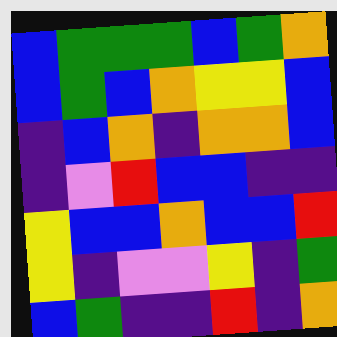[["blue", "green", "green", "green", "blue", "green", "orange"], ["blue", "green", "blue", "orange", "yellow", "yellow", "blue"], ["indigo", "blue", "orange", "indigo", "orange", "orange", "blue"], ["indigo", "violet", "red", "blue", "blue", "indigo", "indigo"], ["yellow", "blue", "blue", "orange", "blue", "blue", "red"], ["yellow", "indigo", "violet", "violet", "yellow", "indigo", "green"], ["blue", "green", "indigo", "indigo", "red", "indigo", "orange"]]